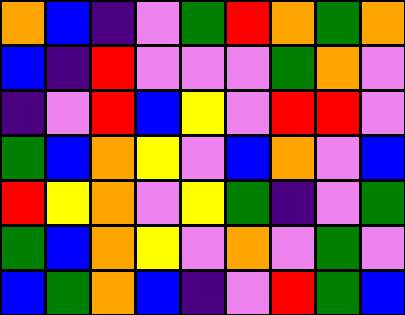[["orange", "blue", "indigo", "violet", "green", "red", "orange", "green", "orange"], ["blue", "indigo", "red", "violet", "violet", "violet", "green", "orange", "violet"], ["indigo", "violet", "red", "blue", "yellow", "violet", "red", "red", "violet"], ["green", "blue", "orange", "yellow", "violet", "blue", "orange", "violet", "blue"], ["red", "yellow", "orange", "violet", "yellow", "green", "indigo", "violet", "green"], ["green", "blue", "orange", "yellow", "violet", "orange", "violet", "green", "violet"], ["blue", "green", "orange", "blue", "indigo", "violet", "red", "green", "blue"]]